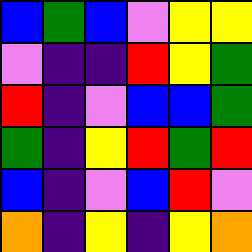[["blue", "green", "blue", "violet", "yellow", "yellow"], ["violet", "indigo", "indigo", "red", "yellow", "green"], ["red", "indigo", "violet", "blue", "blue", "green"], ["green", "indigo", "yellow", "red", "green", "red"], ["blue", "indigo", "violet", "blue", "red", "violet"], ["orange", "indigo", "yellow", "indigo", "yellow", "orange"]]